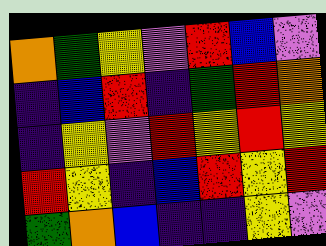[["orange", "green", "yellow", "violet", "red", "blue", "violet"], ["indigo", "blue", "red", "indigo", "green", "red", "orange"], ["indigo", "yellow", "violet", "red", "yellow", "red", "yellow"], ["red", "yellow", "indigo", "blue", "red", "yellow", "red"], ["green", "orange", "blue", "indigo", "indigo", "yellow", "violet"]]